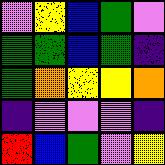[["violet", "yellow", "blue", "green", "violet"], ["green", "green", "blue", "green", "indigo"], ["green", "orange", "yellow", "yellow", "orange"], ["indigo", "violet", "violet", "violet", "indigo"], ["red", "blue", "green", "violet", "yellow"]]